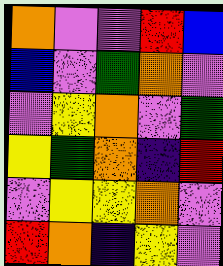[["orange", "violet", "violet", "red", "blue"], ["blue", "violet", "green", "orange", "violet"], ["violet", "yellow", "orange", "violet", "green"], ["yellow", "green", "orange", "indigo", "red"], ["violet", "yellow", "yellow", "orange", "violet"], ["red", "orange", "indigo", "yellow", "violet"]]